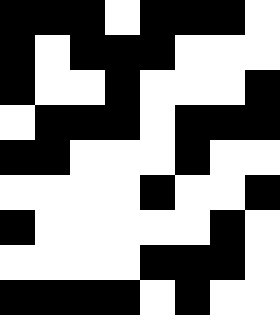[["black", "black", "black", "white", "black", "black", "black", "white"], ["black", "white", "black", "black", "black", "white", "white", "white"], ["black", "white", "white", "black", "white", "white", "white", "black"], ["white", "black", "black", "black", "white", "black", "black", "black"], ["black", "black", "white", "white", "white", "black", "white", "white"], ["white", "white", "white", "white", "black", "white", "white", "black"], ["black", "white", "white", "white", "white", "white", "black", "white"], ["white", "white", "white", "white", "black", "black", "black", "white"], ["black", "black", "black", "black", "white", "black", "white", "white"]]